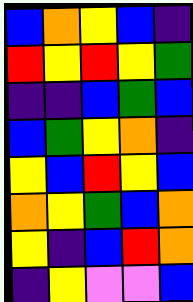[["blue", "orange", "yellow", "blue", "indigo"], ["red", "yellow", "red", "yellow", "green"], ["indigo", "indigo", "blue", "green", "blue"], ["blue", "green", "yellow", "orange", "indigo"], ["yellow", "blue", "red", "yellow", "blue"], ["orange", "yellow", "green", "blue", "orange"], ["yellow", "indigo", "blue", "red", "orange"], ["indigo", "yellow", "violet", "violet", "blue"]]